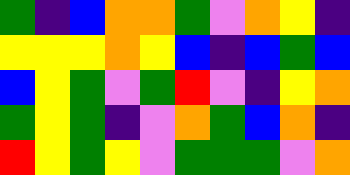[["green", "indigo", "blue", "orange", "orange", "green", "violet", "orange", "yellow", "indigo"], ["yellow", "yellow", "yellow", "orange", "yellow", "blue", "indigo", "blue", "green", "blue"], ["blue", "yellow", "green", "violet", "green", "red", "violet", "indigo", "yellow", "orange"], ["green", "yellow", "green", "indigo", "violet", "orange", "green", "blue", "orange", "indigo"], ["red", "yellow", "green", "yellow", "violet", "green", "green", "green", "violet", "orange"]]